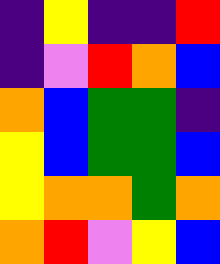[["indigo", "yellow", "indigo", "indigo", "red"], ["indigo", "violet", "red", "orange", "blue"], ["orange", "blue", "green", "green", "indigo"], ["yellow", "blue", "green", "green", "blue"], ["yellow", "orange", "orange", "green", "orange"], ["orange", "red", "violet", "yellow", "blue"]]